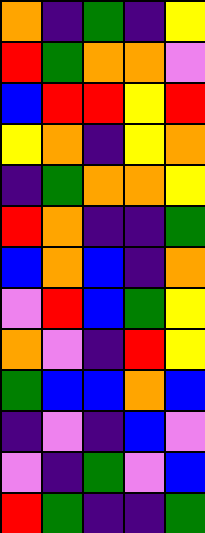[["orange", "indigo", "green", "indigo", "yellow"], ["red", "green", "orange", "orange", "violet"], ["blue", "red", "red", "yellow", "red"], ["yellow", "orange", "indigo", "yellow", "orange"], ["indigo", "green", "orange", "orange", "yellow"], ["red", "orange", "indigo", "indigo", "green"], ["blue", "orange", "blue", "indigo", "orange"], ["violet", "red", "blue", "green", "yellow"], ["orange", "violet", "indigo", "red", "yellow"], ["green", "blue", "blue", "orange", "blue"], ["indigo", "violet", "indigo", "blue", "violet"], ["violet", "indigo", "green", "violet", "blue"], ["red", "green", "indigo", "indigo", "green"]]